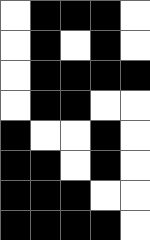[["white", "black", "black", "black", "white"], ["white", "black", "white", "black", "white"], ["white", "black", "black", "black", "black"], ["white", "black", "black", "white", "white"], ["black", "white", "white", "black", "white"], ["black", "black", "white", "black", "white"], ["black", "black", "black", "white", "white"], ["black", "black", "black", "black", "white"]]